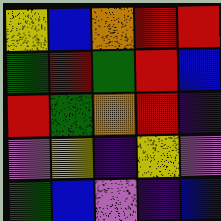[["yellow", "blue", "orange", "red", "red"], ["green", "red", "green", "red", "blue"], ["red", "green", "orange", "red", "indigo"], ["violet", "yellow", "indigo", "yellow", "violet"], ["green", "blue", "violet", "indigo", "blue"]]